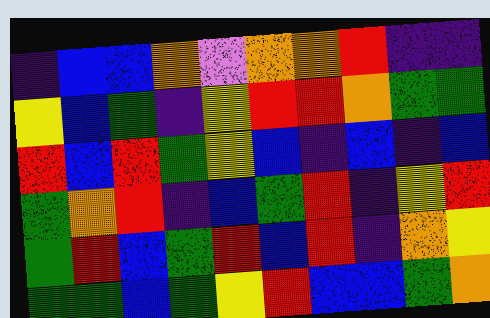[["indigo", "blue", "blue", "orange", "violet", "orange", "orange", "red", "indigo", "indigo"], ["yellow", "blue", "green", "indigo", "yellow", "red", "red", "orange", "green", "green"], ["red", "blue", "red", "green", "yellow", "blue", "indigo", "blue", "indigo", "blue"], ["green", "orange", "red", "indigo", "blue", "green", "red", "indigo", "yellow", "red"], ["green", "red", "blue", "green", "red", "blue", "red", "indigo", "orange", "yellow"], ["green", "green", "blue", "green", "yellow", "red", "blue", "blue", "green", "orange"]]